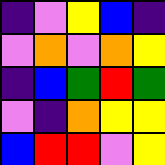[["indigo", "violet", "yellow", "blue", "indigo"], ["violet", "orange", "violet", "orange", "yellow"], ["indigo", "blue", "green", "red", "green"], ["violet", "indigo", "orange", "yellow", "yellow"], ["blue", "red", "red", "violet", "yellow"]]